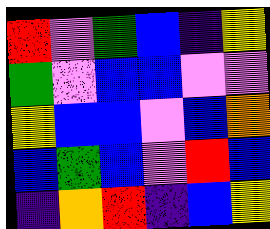[["red", "violet", "green", "blue", "indigo", "yellow"], ["green", "violet", "blue", "blue", "violet", "violet"], ["yellow", "blue", "blue", "violet", "blue", "orange"], ["blue", "green", "blue", "violet", "red", "blue"], ["indigo", "orange", "red", "indigo", "blue", "yellow"]]